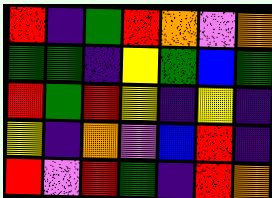[["red", "indigo", "green", "red", "orange", "violet", "orange"], ["green", "green", "indigo", "yellow", "green", "blue", "green"], ["red", "green", "red", "yellow", "indigo", "yellow", "indigo"], ["yellow", "indigo", "orange", "violet", "blue", "red", "indigo"], ["red", "violet", "red", "green", "indigo", "red", "orange"]]